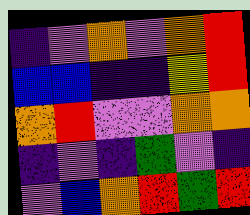[["indigo", "violet", "orange", "violet", "orange", "red"], ["blue", "blue", "indigo", "indigo", "yellow", "red"], ["orange", "red", "violet", "violet", "orange", "orange"], ["indigo", "violet", "indigo", "green", "violet", "indigo"], ["violet", "blue", "orange", "red", "green", "red"]]